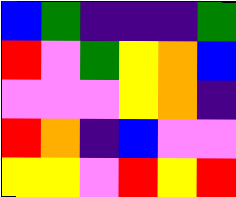[["blue", "green", "indigo", "indigo", "indigo", "green"], ["red", "violet", "green", "yellow", "orange", "blue"], ["violet", "violet", "violet", "yellow", "orange", "indigo"], ["red", "orange", "indigo", "blue", "violet", "violet"], ["yellow", "yellow", "violet", "red", "yellow", "red"]]